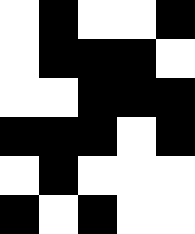[["white", "black", "white", "white", "black"], ["white", "black", "black", "black", "white"], ["white", "white", "black", "black", "black"], ["black", "black", "black", "white", "black"], ["white", "black", "white", "white", "white"], ["black", "white", "black", "white", "white"]]